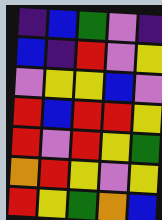[["indigo", "blue", "green", "violet", "indigo"], ["blue", "indigo", "red", "violet", "yellow"], ["violet", "yellow", "yellow", "blue", "violet"], ["red", "blue", "red", "red", "yellow"], ["red", "violet", "red", "yellow", "green"], ["orange", "red", "yellow", "violet", "yellow"], ["red", "yellow", "green", "orange", "blue"]]